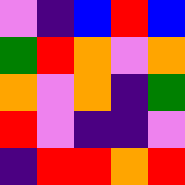[["violet", "indigo", "blue", "red", "blue"], ["green", "red", "orange", "violet", "orange"], ["orange", "violet", "orange", "indigo", "green"], ["red", "violet", "indigo", "indigo", "violet"], ["indigo", "red", "red", "orange", "red"]]